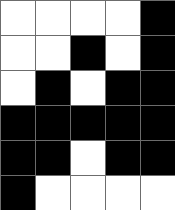[["white", "white", "white", "white", "black"], ["white", "white", "black", "white", "black"], ["white", "black", "white", "black", "black"], ["black", "black", "black", "black", "black"], ["black", "black", "white", "black", "black"], ["black", "white", "white", "white", "white"]]